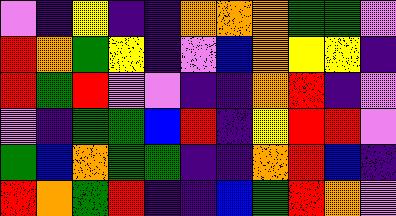[["violet", "indigo", "yellow", "indigo", "indigo", "orange", "orange", "orange", "green", "green", "violet"], ["red", "orange", "green", "yellow", "indigo", "violet", "blue", "orange", "yellow", "yellow", "indigo"], ["red", "green", "red", "violet", "violet", "indigo", "indigo", "orange", "red", "indigo", "violet"], ["violet", "indigo", "green", "green", "blue", "red", "indigo", "yellow", "red", "red", "violet"], ["green", "blue", "orange", "green", "green", "indigo", "indigo", "orange", "red", "blue", "indigo"], ["red", "orange", "green", "red", "indigo", "indigo", "blue", "green", "red", "orange", "violet"]]